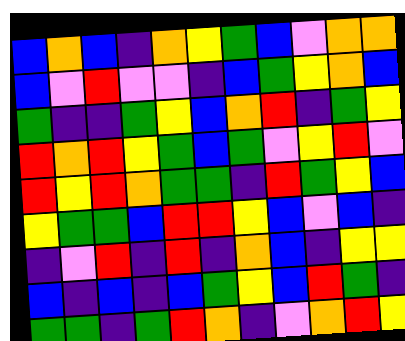[["blue", "orange", "blue", "indigo", "orange", "yellow", "green", "blue", "violet", "orange", "orange"], ["blue", "violet", "red", "violet", "violet", "indigo", "blue", "green", "yellow", "orange", "blue"], ["green", "indigo", "indigo", "green", "yellow", "blue", "orange", "red", "indigo", "green", "yellow"], ["red", "orange", "red", "yellow", "green", "blue", "green", "violet", "yellow", "red", "violet"], ["red", "yellow", "red", "orange", "green", "green", "indigo", "red", "green", "yellow", "blue"], ["yellow", "green", "green", "blue", "red", "red", "yellow", "blue", "violet", "blue", "indigo"], ["indigo", "violet", "red", "indigo", "red", "indigo", "orange", "blue", "indigo", "yellow", "yellow"], ["blue", "indigo", "blue", "indigo", "blue", "green", "yellow", "blue", "red", "green", "indigo"], ["green", "green", "indigo", "green", "red", "orange", "indigo", "violet", "orange", "red", "yellow"]]